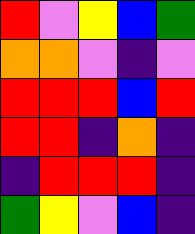[["red", "violet", "yellow", "blue", "green"], ["orange", "orange", "violet", "indigo", "violet"], ["red", "red", "red", "blue", "red"], ["red", "red", "indigo", "orange", "indigo"], ["indigo", "red", "red", "red", "indigo"], ["green", "yellow", "violet", "blue", "indigo"]]